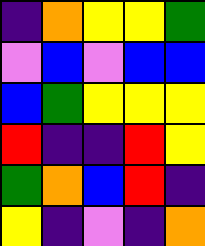[["indigo", "orange", "yellow", "yellow", "green"], ["violet", "blue", "violet", "blue", "blue"], ["blue", "green", "yellow", "yellow", "yellow"], ["red", "indigo", "indigo", "red", "yellow"], ["green", "orange", "blue", "red", "indigo"], ["yellow", "indigo", "violet", "indigo", "orange"]]